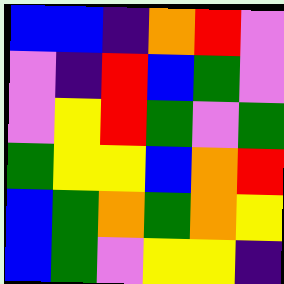[["blue", "blue", "indigo", "orange", "red", "violet"], ["violet", "indigo", "red", "blue", "green", "violet"], ["violet", "yellow", "red", "green", "violet", "green"], ["green", "yellow", "yellow", "blue", "orange", "red"], ["blue", "green", "orange", "green", "orange", "yellow"], ["blue", "green", "violet", "yellow", "yellow", "indigo"]]